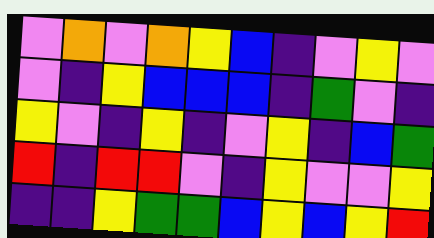[["violet", "orange", "violet", "orange", "yellow", "blue", "indigo", "violet", "yellow", "violet"], ["violet", "indigo", "yellow", "blue", "blue", "blue", "indigo", "green", "violet", "indigo"], ["yellow", "violet", "indigo", "yellow", "indigo", "violet", "yellow", "indigo", "blue", "green"], ["red", "indigo", "red", "red", "violet", "indigo", "yellow", "violet", "violet", "yellow"], ["indigo", "indigo", "yellow", "green", "green", "blue", "yellow", "blue", "yellow", "red"]]